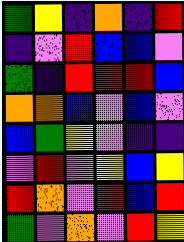[["green", "yellow", "indigo", "orange", "indigo", "red"], ["indigo", "violet", "red", "blue", "blue", "violet"], ["green", "indigo", "red", "red", "red", "blue"], ["orange", "orange", "blue", "violet", "blue", "violet"], ["blue", "green", "yellow", "violet", "indigo", "indigo"], ["violet", "red", "violet", "yellow", "blue", "yellow"], ["red", "orange", "violet", "red", "blue", "red"], ["green", "violet", "orange", "violet", "red", "yellow"]]